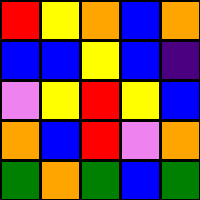[["red", "yellow", "orange", "blue", "orange"], ["blue", "blue", "yellow", "blue", "indigo"], ["violet", "yellow", "red", "yellow", "blue"], ["orange", "blue", "red", "violet", "orange"], ["green", "orange", "green", "blue", "green"]]